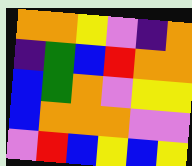[["orange", "orange", "yellow", "violet", "indigo", "orange"], ["indigo", "green", "blue", "red", "orange", "orange"], ["blue", "green", "orange", "violet", "yellow", "yellow"], ["blue", "orange", "orange", "orange", "violet", "violet"], ["violet", "red", "blue", "yellow", "blue", "yellow"]]